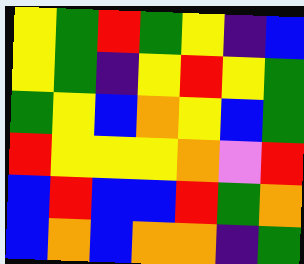[["yellow", "green", "red", "green", "yellow", "indigo", "blue"], ["yellow", "green", "indigo", "yellow", "red", "yellow", "green"], ["green", "yellow", "blue", "orange", "yellow", "blue", "green"], ["red", "yellow", "yellow", "yellow", "orange", "violet", "red"], ["blue", "red", "blue", "blue", "red", "green", "orange"], ["blue", "orange", "blue", "orange", "orange", "indigo", "green"]]